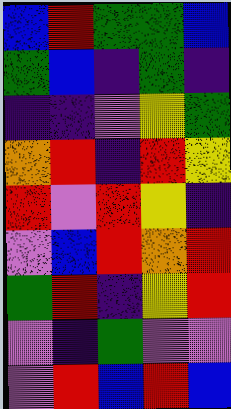[["blue", "red", "green", "green", "blue"], ["green", "blue", "indigo", "green", "indigo"], ["indigo", "indigo", "violet", "yellow", "green"], ["orange", "red", "indigo", "red", "yellow"], ["red", "violet", "red", "yellow", "indigo"], ["violet", "blue", "red", "orange", "red"], ["green", "red", "indigo", "yellow", "red"], ["violet", "indigo", "green", "violet", "violet"], ["violet", "red", "blue", "red", "blue"]]